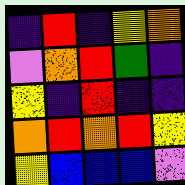[["indigo", "red", "indigo", "yellow", "orange"], ["violet", "orange", "red", "green", "indigo"], ["yellow", "indigo", "red", "indigo", "indigo"], ["orange", "red", "orange", "red", "yellow"], ["yellow", "blue", "blue", "blue", "violet"]]